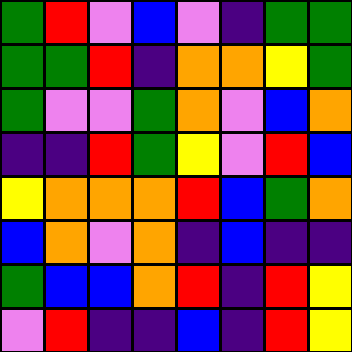[["green", "red", "violet", "blue", "violet", "indigo", "green", "green"], ["green", "green", "red", "indigo", "orange", "orange", "yellow", "green"], ["green", "violet", "violet", "green", "orange", "violet", "blue", "orange"], ["indigo", "indigo", "red", "green", "yellow", "violet", "red", "blue"], ["yellow", "orange", "orange", "orange", "red", "blue", "green", "orange"], ["blue", "orange", "violet", "orange", "indigo", "blue", "indigo", "indigo"], ["green", "blue", "blue", "orange", "red", "indigo", "red", "yellow"], ["violet", "red", "indigo", "indigo", "blue", "indigo", "red", "yellow"]]